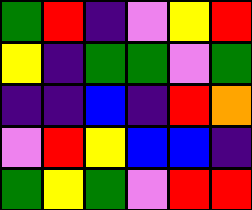[["green", "red", "indigo", "violet", "yellow", "red"], ["yellow", "indigo", "green", "green", "violet", "green"], ["indigo", "indigo", "blue", "indigo", "red", "orange"], ["violet", "red", "yellow", "blue", "blue", "indigo"], ["green", "yellow", "green", "violet", "red", "red"]]